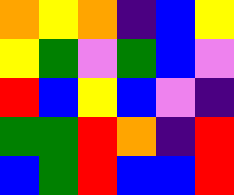[["orange", "yellow", "orange", "indigo", "blue", "yellow"], ["yellow", "green", "violet", "green", "blue", "violet"], ["red", "blue", "yellow", "blue", "violet", "indigo"], ["green", "green", "red", "orange", "indigo", "red"], ["blue", "green", "red", "blue", "blue", "red"]]